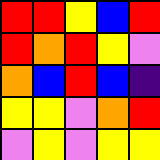[["red", "red", "yellow", "blue", "red"], ["red", "orange", "red", "yellow", "violet"], ["orange", "blue", "red", "blue", "indigo"], ["yellow", "yellow", "violet", "orange", "red"], ["violet", "yellow", "violet", "yellow", "yellow"]]